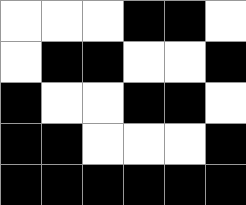[["white", "white", "white", "black", "black", "white"], ["white", "black", "black", "white", "white", "black"], ["black", "white", "white", "black", "black", "white"], ["black", "black", "white", "white", "white", "black"], ["black", "black", "black", "black", "black", "black"]]